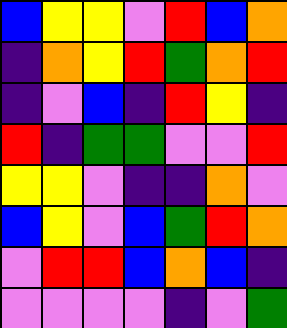[["blue", "yellow", "yellow", "violet", "red", "blue", "orange"], ["indigo", "orange", "yellow", "red", "green", "orange", "red"], ["indigo", "violet", "blue", "indigo", "red", "yellow", "indigo"], ["red", "indigo", "green", "green", "violet", "violet", "red"], ["yellow", "yellow", "violet", "indigo", "indigo", "orange", "violet"], ["blue", "yellow", "violet", "blue", "green", "red", "orange"], ["violet", "red", "red", "blue", "orange", "blue", "indigo"], ["violet", "violet", "violet", "violet", "indigo", "violet", "green"]]